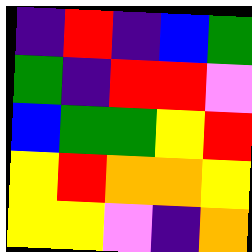[["indigo", "red", "indigo", "blue", "green"], ["green", "indigo", "red", "red", "violet"], ["blue", "green", "green", "yellow", "red"], ["yellow", "red", "orange", "orange", "yellow"], ["yellow", "yellow", "violet", "indigo", "orange"]]